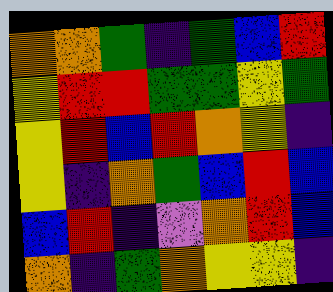[["orange", "orange", "green", "indigo", "green", "blue", "red"], ["yellow", "red", "red", "green", "green", "yellow", "green"], ["yellow", "red", "blue", "red", "orange", "yellow", "indigo"], ["yellow", "indigo", "orange", "green", "blue", "red", "blue"], ["blue", "red", "indigo", "violet", "orange", "red", "blue"], ["orange", "indigo", "green", "orange", "yellow", "yellow", "indigo"]]